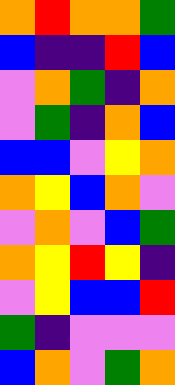[["orange", "red", "orange", "orange", "green"], ["blue", "indigo", "indigo", "red", "blue"], ["violet", "orange", "green", "indigo", "orange"], ["violet", "green", "indigo", "orange", "blue"], ["blue", "blue", "violet", "yellow", "orange"], ["orange", "yellow", "blue", "orange", "violet"], ["violet", "orange", "violet", "blue", "green"], ["orange", "yellow", "red", "yellow", "indigo"], ["violet", "yellow", "blue", "blue", "red"], ["green", "indigo", "violet", "violet", "violet"], ["blue", "orange", "violet", "green", "orange"]]